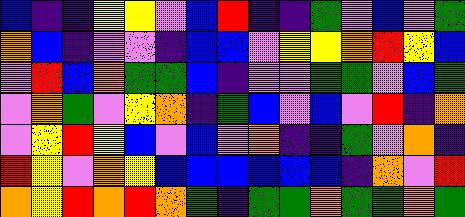[["blue", "indigo", "indigo", "yellow", "yellow", "violet", "blue", "red", "indigo", "indigo", "green", "violet", "blue", "violet", "green"], ["orange", "blue", "indigo", "violet", "violet", "indigo", "blue", "blue", "violet", "yellow", "yellow", "orange", "red", "yellow", "blue"], ["violet", "red", "blue", "orange", "green", "green", "blue", "indigo", "violet", "violet", "green", "green", "violet", "blue", "green"], ["violet", "orange", "green", "violet", "yellow", "orange", "indigo", "green", "blue", "violet", "blue", "violet", "red", "indigo", "orange"], ["violet", "yellow", "red", "yellow", "blue", "violet", "blue", "violet", "orange", "indigo", "indigo", "green", "violet", "orange", "indigo"], ["red", "yellow", "violet", "orange", "yellow", "blue", "blue", "blue", "blue", "blue", "blue", "indigo", "orange", "violet", "red"], ["orange", "yellow", "red", "orange", "red", "orange", "green", "indigo", "green", "green", "orange", "green", "green", "orange", "green"]]